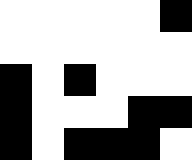[["white", "white", "white", "white", "white", "black"], ["white", "white", "white", "white", "white", "white"], ["black", "white", "black", "white", "white", "white"], ["black", "white", "white", "white", "black", "black"], ["black", "white", "black", "black", "black", "white"]]